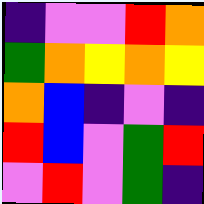[["indigo", "violet", "violet", "red", "orange"], ["green", "orange", "yellow", "orange", "yellow"], ["orange", "blue", "indigo", "violet", "indigo"], ["red", "blue", "violet", "green", "red"], ["violet", "red", "violet", "green", "indigo"]]